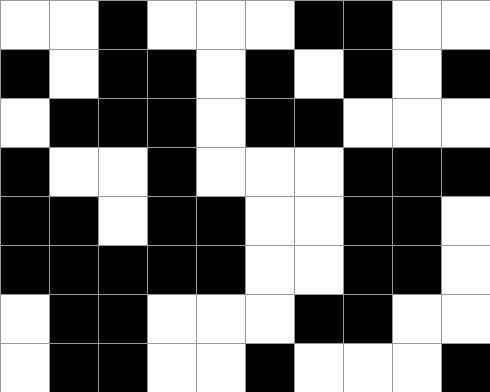[["white", "white", "black", "white", "white", "white", "black", "black", "white", "white"], ["black", "white", "black", "black", "white", "black", "white", "black", "white", "black"], ["white", "black", "black", "black", "white", "black", "black", "white", "white", "white"], ["black", "white", "white", "black", "white", "white", "white", "black", "black", "black"], ["black", "black", "white", "black", "black", "white", "white", "black", "black", "white"], ["black", "black", "black", "black", "black", "white", "white", "black", "black", "white"], ["white", "black", "black", "white", "white", "white", "black", "black", "white", "white"], ["white", "black", "black", "white", "white", "black", "white", "white", "white", "black"]]